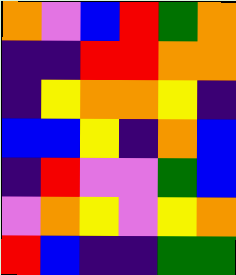[["orange", "violet", "blue", "red", "green", "orange"], ["indigo", "indigo", "red", "red", "orange", "orange"], ["indigo", "yellow", "orange", "orange", "yellow", "indigo"], ["blue", "blue", "yellow", "indigo", "orange", "blue"], ["indigo", "red", "violet", "violet", "green", "blue"], ["violet", "orange", "yellow", "violet", "yellow", "orange"], ["red", "blue", "indigo", "indigo", "green", "green"]]